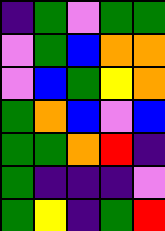[["indigo", "green", "violet", "green", "green"], ["violet", "green", "blue", "orange", "orange"], ["violet", "blue", "green", "yellow", "orange"], ["green", "orange", "blue", "violet", "blue"], ["green", "green", "orange", "red", "indigo"], ["green", "indigo", "indigo", "indigo", "violet"], ["green", "yellow", "indigo", "green", "red"]]